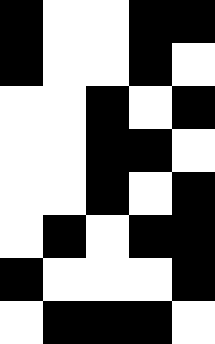[["black", "white", "white", "black", "black"], ["black", "white", "white", "black", "white"], ["white", "white", "black", "white", "black"], ["white", "white", "black", "black", "white"], ["white", "white", "black", "white", "black"], ["white", "black", "white", "black", "black"], ["black", "white", "white", "white", "black"], ["white", "black", "black", "black", "white"]]